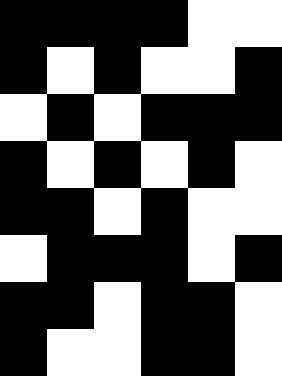[["black", "black", "black", "black", "white", "white"], ["black", "white", "black", "white", "white", "black"], ["white", "black", "white", "black", "black", "black"], ["black", "white", "black", "white", "black", "white"], ["black", "black", "white", "black", "white", "white"], ["white", "black", "black", "black", "white", "black"], ["black", "black", "white", "black", "black", "white"], ["black", "white", "white", "black", "black", "white"]]